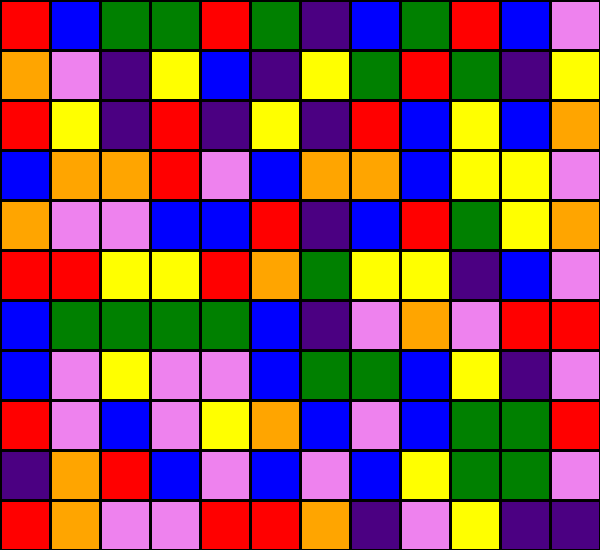[["red", "blue", "green", "green", "red", "green", "indigo", "blue", "green", "red", "blue", "violet"], ["orange", "violet", "indigo", "yellow", "blue", "indigo", "yellow", "green", "red", "green", "indigo", "yellow"], ["red", "yellow", "indigo", "red", "indigo", "yellow", "indigo", "red", "blue", "yellow", "blue", "orange"], ["blue", "orange", "orange", "red", "violet", "blue", "orange", "orange", "blue", "yellow", "yellow", "violet"], ["orange", "violet", "violet", "blue", "blue", "red", "indigo", "blue", "red", "green", "yellow", "orange"], ["red", "red", "yellow", "yellow", "red", "orange", "green", "yellow", "yellow", "indigo", "blue", "violet"], ["blue", "green", "green", "green", "green", "blue", "indigo", "violet", "orange", "violet", "red", "red"], ["blue", "violet", "yellow", "violet", "violet", "blue", "green", "green", "blue", "yellow", "indigo", "violet"], ["red", "violet", "blue", "violet", "yellow", "orange", "blue", "violet", "blue", "green", "green", "red"], ["indigo", "orange", "red", "blue", "violet", "blue", "violet", "blue", "yellow", "green", "green", "violet"], ["red", "orange", "violet", "violet", "red", "red", "orange", "indigo", "violet", "yellow", "indigo", "indigo"]]